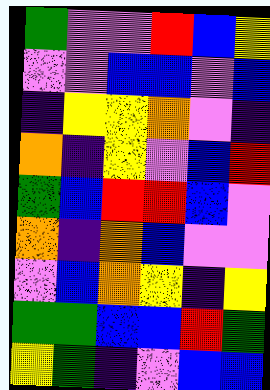[["green", "violet", "violet", "red", "blue", "yellow"], ["violet", "violet", "blue", "blue", "violet", "blue"], ["indigo", "yellow", "yellow", "orange", "violet", "indigo"], ["orange", "indigo", "yellow", "violet", "blue", "red"], ["green", "blue", "red", "red", "blue", "violet"], ["orange", "indigo", "orange", "blue", "violet", "violet"], ["violet", "blue", "orange", "yellow", "indigo", "yellow"], ["green", "green", "blue", "blue", "red", "green"], ["yellow", "green", "indigo", "violet", "blue", "blue"]]